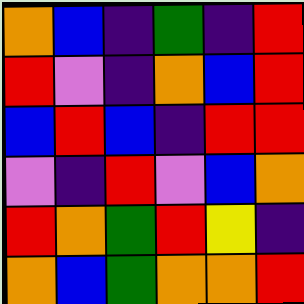[["orange", "blue", "indigo", "green", "indigo", "red"], ["red", "violet", "indigo", "orange", "blue", "red"], ["blue", "red", "blue", "indigo", "red", "red"], ["violet", "indigo", "red", "violet", "blue", "orange"], ["red", "orange", "green", "red", "yellow", "indigo"], ["orange", "blue", "green", "orange", "orange", "red"]]